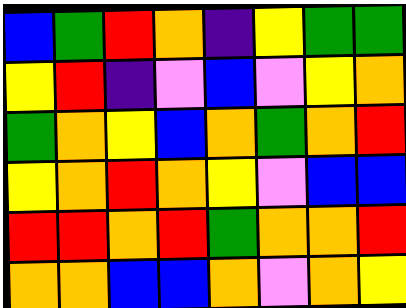[["blue", "green", "red", "orange", "indigo", "yellow", "green", "green"], ["yellow", "red", "indigo", "violet", "blue", "violet", "yellow", "orange"], ["green", "orange", "yellow", "blue", "orange", "green", "orange", "red"], ["yellow", "orange", "red", "orange", "yellow", "violet", "blue", "blue"], ["red", "red", "orange", "red", "green", "orange", "orange", "red"], ["orange", "orange", "blue", "blue", "orange", "violet", "orange", "yellow"]]